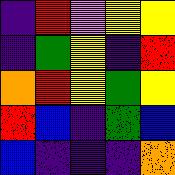[["indigo", "red", "violet", "yellow", "yellow"], ["indigo", "green", "yellow", "indigo", "red"], ["orange", "red", "yellow", "green", "yellow"], ["red", "blue", "indigo", "green", "blue"], ["blue", "indigo", "indigo", "indigo", "orange"]]